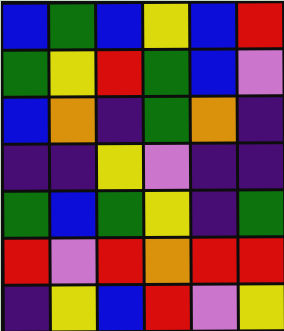[["blue", "green", "blue", "yellow", "blue", "red"], ["green", "yellow", "red", "green", "blue", "violet"], ["blue", "orange", "indigo", "green", "orange", "indigo"], ["indigo", "indigo", "yellow", "violet", "indigo", "indigo"], ["green", "blue", "green", "yellow", "indigo", "green"], ["red", "violet", "red", "orange", "red", "red"], ["indigo", "yellow", "blue", "red", "violet", "yellow"]]